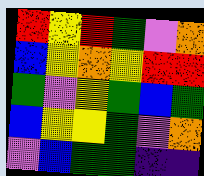[["red", "yellow", "red", "green", "violet", "orange"], ["blue", "yellow", "orange", "yellow", "red", "red"], ["green", "violet", "yellow", "green", "blue", "green"], ["blue", "yellow", "yellow", "green", "violet", "orange"], ["violet", "blue", "green", "green", "indigo", "indigo"]]